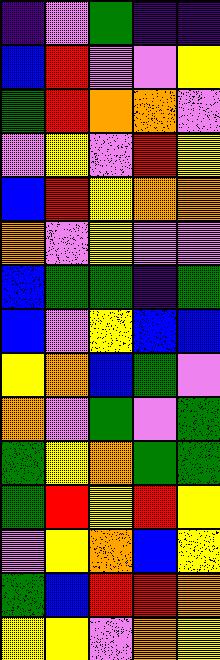[["indigo", "violet", "green", "indigo", "indigo"], ["blue", "red", "violet", "violet", "yellow"], ["green", "red", "orange", "orange", "violet"], ["violet", "yellow", "violet", "red", "yellow"], ["blue", "red", "yellow", "orange", "orange"], ["orange", "violet", "yellow", "violet", "violet"], ["blue", "green", "green", "indigo", "green"], ["blue", "violet", "yellow", "blue", "blue"], ["yellow", "orange", "blue", "green", "violet"], ["orange", "violet", "green", "violet", "green"], ["green", "yellow", "orange", "green", "green"], ["green", "red", "yellow", "red", "yellow"], ["violet", "yellow", "orange", "blue", "yellow"], ["green", "blue", "red", "red", "orange"], ["yellow", "yellow", "violet", "orange", "yellow"]]